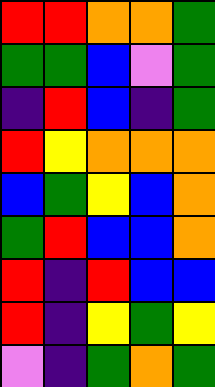[["red", "red", "orange", "orange", "green"], ["green", "green", "blue", "violet", "green"], ["indigo", "red", "blue", "indigo", "green"], ["red", "yellow", "orange", "orange", "orange"], ["blue", "green", "yellow", "blue", "orange"], ["green", "red", "blue", "blue", "orange"], ["red", "indigo", "red", "blue", "blue"], ["red", "indigo", "yellow", "green", "yellow"], ["violet", "indigo", "green", "orange", "green"]]